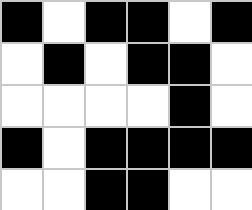[["black", "white", "black", "black", "white", "black"], ["white", "black", "white", "black", "black", "white"], ["white", "white", "white", "white", "black", "white"], ["black", "white", "black", "black", "black", "black"], ["white", "white", "black", "black", "white", "white"]]